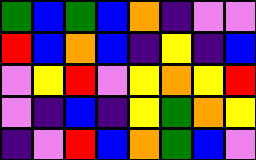[["green", "blue", "green", "blue", "orange", "indigo", "violet", "violet"], ["red", "blue", "orange", "blue", "indigo", "yellow", "indigo", "blue"], ["violet", "yellow", "red", "violet", "yellow", "orange", "yellow", "red"], ["violet", "indigo", "blue", "indigo", "yellow", "green", "orange", "yellow"], ["indigo", "violet", "red", "blue", "orange", "green", "blue", "violet"]]